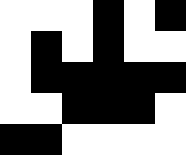[["white", "white", "white", "black", "white", "black"], ["white", "black", "white", "black", "white", "white"], ["white", "black", "black", "black", "black", "black"], ["white", "white", "black", "black", "black", "white"], ["black", "black", "white", "white", "white", "white"]]